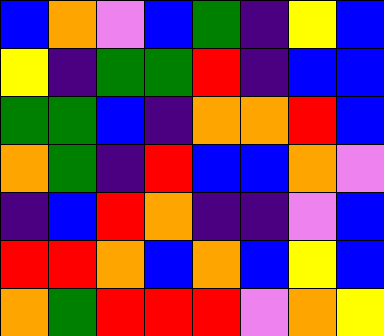[["blue", "orange", "violet", "blue", "green", "indigo", "yellow", "blue"], ["yellow", "indigo", "green", "green", "red", "indigo", "blue", "blue"], ["green", "green", "blue", "indigo", "orange", "orange", "red", "blue"], ["orange", "green", "indigo", "red", "blue", "blue", "orange", "violet"], ["indigo", "blue", "red", "orange", "indigo", "indigo", "violet", "blue"], ["red", "red", "orange", "blue", "orange", "blue", "yellow", "blue"], ["orange", "green", "red", "red", "red", "violet", "orange", "yellow"]]